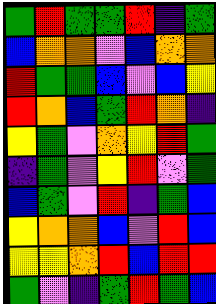[["green", "red", "green", "green", "red", "indigo", "green"], ["blue", "orange", "orange", "violet", "blue", "orange", "orange"], ["red", "green", "green", "blue", "violet", "blue", "yellow"], ["red", "orange", "blue", "green", "red", "orange", "indigo"], ["yellow", "green", "violet", "orange", "yellow", "red", "green"], ["indigo", "green", "violet", "yellow", "red", "violet", "green"], ["blue", "green", "violet", "red", "indigo", "green", "blue"], ["yellow", "orange", "orange", "blue", "violet", "red", "blue"], ["yellow", "yellow", "orange", "red", "blue", "red", "red"], ["green", "violet", "indigo", "green", "red", "green", "blue"]]